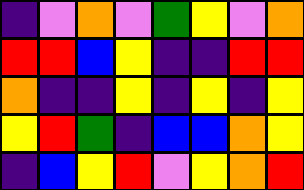[["indigo", "violet", "orange", "violet", "green", "yellow", "violet", "orange"], ["red", "red", "blue", "yellow", "indigo", "indigo", "red", "red"], ["orange", "indigo", "indigo", "yellow", "indigo", "yellow", "indigo", "yellow"], ["yellow", "red", "green", "indigo", "blue", "blue", "orange", "yellow"], ["indigo", "blue", "yellow", "red", "violet", "yellow", "orange", "red"]]